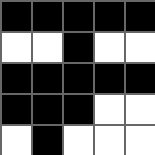[["black", "black", "black", "black", "black"], ["white", "white", "black", "white", "white"], ["black", "black", "black", "black", "black"], ["black", "black", "black", "white", "white"], ["white", "black", "white", "white", "white"]]